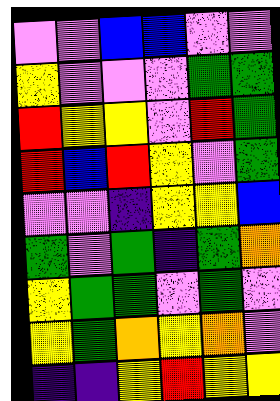[["violet", "violet", "blue", "blue", "violet", "violet"], ["yellow", "violet", "violet", "violet", "green", "green"], ["red", "yellow", "yellow", "violet", "red", "green"], ["red", "blue", "red", "yellow", "violet", "green"], ["violet", "violet", "indigo", "yellow", "yellow", "blue"], ["green", "violet", "green", "indigo", "green", "orange"], ["yellow", "green", "green", "violet", "green", "violet"], ["yellow", "green", "orange", "yellow", "orange", "violet"], ["indigo", "indigo", "yellow", "red", "yellow", "yellow"]]